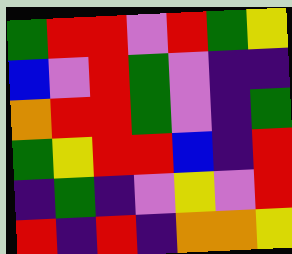[["green", "red", "red", "violet", "red", "green", "yellow"], ["blue", "violet", "red", "green", "violet", "indigo", "indigo"], ["orange", "red", "red", "green", "violet", "indigo", "green"], ["green", "yellow", "red", "red", "blue", "indigo", "red"], ["indigo", "green", "indigo", "violet", "yellow", "violet", "red"], ["red", "indigo", "red", "indigo", "orange", "orange", "yellow"]]